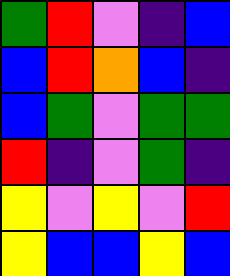[["green", "red", "violet", "indigo", "blue"], ["blue", "red", "orange", "blue", "indigo"], ["blue", "green", "violet", "green", "green"], ["red", "indigo", "violet", "green", "indigo"], ["yellow", "violet", "yellow", "violet", "red"], ["yellow", "blue", "blue", "yellow", "blue"]]